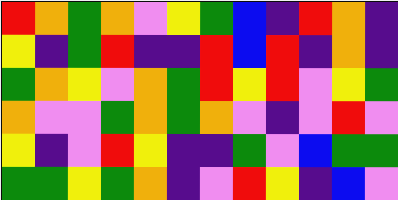[["red", "orange", "green", "orange", "violet", "yellow", "green", "blue", "indigo", "red", "orange", "indigo"], ["yellow", "indigo", "green", "red", "indigo", "indigo", "red", "blue", "red", "indigo", "orange", "indigo"], ["green", "orange", "yellow", "violet", "orange", "green", "red", "yellow", "red", "violet", "yellow", "green"], ["orange", "violet", "violet", "green", "orange", "green", "orange", "violet", "indigo", "violet", "red", "violet"], ["yellow", "indigo", "violet", "red", "yellow", "indigo", "indigo", "green", "violet", "blue", "green", "green"], ["green", "green", "yellow", "green", "orange", "indigo", "violet", "red", "yellow", "indigo", "blue", "violet"]]